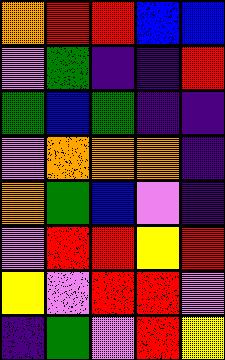[["orange", "red", "red", "blue", "blue"], ["violet", "green", "indigo", "indigo", "red"], ["green", "blue", "green", "indigo", "indigo"], ["violet", "orange", "orange", "orange", "indigo"], ["orange", "green", "blue", "violet", "indigo"], ["violet", "red", "red", "yellow", "red"], ["yellow", "violet", "red", "red", "violet"], ["indigo", "green", "violet", "red", "yellow"]]